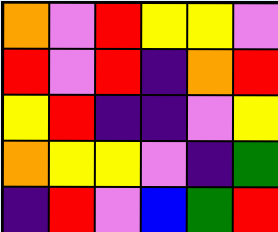[["orange", "violet", "red", "yellow", "yellow", "violet"], ["red", "violet", "red", "indigo", "orange", "red"], ["yellow", "red", "indigo", "indigo", "violet", "yellow"], ["orange", "yellow", "yellow", "violet", "indigo", "green"], ["indigo", "red", "violet", "blue", "green", "red"]]